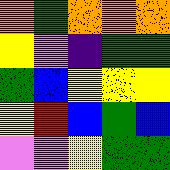[["orange", "green", "orange", "orange", "orange"], ["yellow", "violet", "indigo", "green", "green"], ["green", "blue", "yellow", "yellow", "yellow"], ["yellow", "red", "blue", "green", "blue"], ["violet", "violet", "yellow", "green", "green"]]